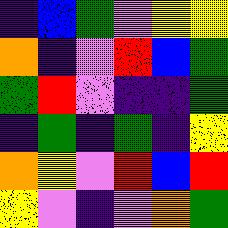[["indigo", "blue", "green", "violet", "yellow", "yellow"], ["orange", "indigo", "violet", "red", "blue", "green"], ["green", "red", "violet", "indigo", "indigo", "green"], ["indigo", "green", "indigo", "green", "indigo", "yellow"], ["orange", "yellow", "violet", "red", "blue", "red"], ["yellow", "violet", "indigo", "violet", "orange", "green"]]